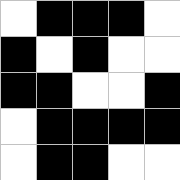[["white", "black", "black", "black", "white"], ["black", "white", "black", "white", "white"], ["black", "black", "white", "white", "black"], ["white", "black", "black", "black", "black"], ["white", "black", "black", "white", "white"]]